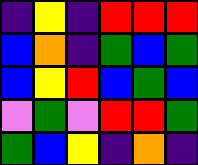[["indigo", "yellow", "indigo", "red", "red", "red"], ["blue", "orange", "indigo", "green", "blue", "green"], ["blue", "yellow", "red", "blue", "green", "blue"], ["violet", "green", "violet", "red", "red", "green"], ["green", "blue", "yellow", "indigo", "orange", "indigo"]]